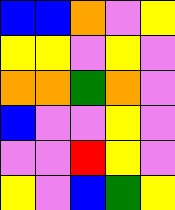[["blue", "blue", "orange", "violet", "yellow"], ["yellow", "yellow", "violet", "yellow", "violet"], ["orange", "orange", "green", "orange", "violet"], ["blue", "violet", "violet", "yellow", "violet"], ["violet", "violet", "red", "yellow", "violet"], ["yellow", "violet", "blue", "green", "yellow"]]